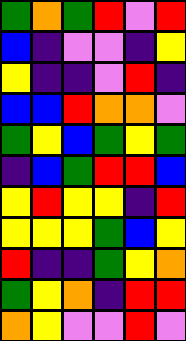[["green", "orange", "green", "red", "violet", "red"], ["blue", "indigo", "violet", "violet", "indigo", "yellow"], ["yellow", "indigo", "indigo", "violet", "red", "indigo"], ["blue", "blue", "red", "orange", "orange", "violet"], ["green", "yellow", "blue", "green", "yellow", "green"], ["indigo", "blue", "green", "red", "red", "blue"], ["yellow", "red", "yellow", "yellow", "indigo", "red"], ["yellow", "yellow", "yellow", "green", "blue", "yellow"], ["red", "indigo", "indigo", "green", "yellow", "orange"], ["green", "yellow", "orange", "indigo", "red", "red"], ["orange", "yellow", "violet", "violet", "red", "violet"]]